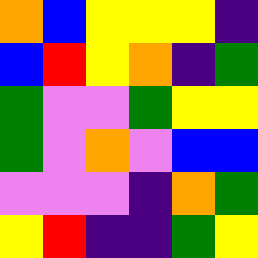[["orange", "blue", "yellow", "yellow", "yellow", "indigo"], ["blue", "red", "yellow", "orange", "indigo", "green"], ["green", "violet", "violet", "green", "yellow", "yellow"], ["green", "violet", "orange", "violet", "blue", "blue"], ["violet", "violet", "violet", "indigo", "orange", "green"], ["yellow", "red", "indigo", "indigo", "green", "yellow"]]